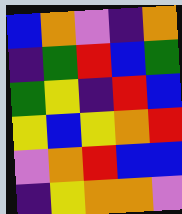[["blue", "orange", "violet", "indigo", "orange"], ["indigo", "green", "red", "blue", "green"], ["green", "yellow", "indigo", "red", "blue"], ["yellow", "blue", "yellow", "orange", "red"], ["violet", "orange", "red", "blue", "blue"], ["indigo", "yellow", "orange", "orange", "violet"]]